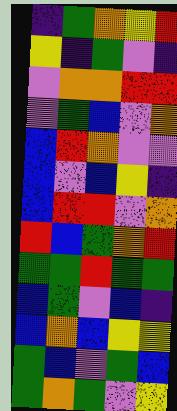[["indigo", "green", "orange", "yellow", "red"], ["yellow", "indigo", "green", "violet", "indigo"], ["violet", "orange", "orange", "red", "red"], ["violet", "green", "blue", "violet", "orange"], ["blue", "red", "orange", "violet", "violet"], ["blue", "violet", "blue", "yellow", "indigo"], ["blue", "red", "red", "violet", "orange"], ["red", "blue", "green", "orange", "red"], ["green", "green", "red", "green", "green"], ["blue", "green", "violet", "blue", "indigo"], ["blue", "orange", "blue", "yellow", "yellow"], ["green", "blue", "violet", "green", "blue"], ["green", "orange", "green", "violet", "yellow"]]